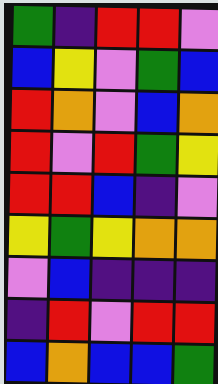[["green", "indigo", "red", "red", "violet"], ["blue", "yellow", "violet", "green", "blue"], ["red", "orange", "violet", "blue", "orange"], ["red", "violet", "red", "green", "yellow"], ["red", "red", "blue", "indigo", "violet"], ["yellow", "green", "yellow", "orange", "orange"], ["violet", "blue", "indigo", "indigo", "indigo"], ["indigo", "red", "violet", "red", "red"], ["blue", "orange", "blue", "blue", "green"]]